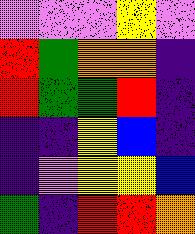[["violet", "violet", "violet", "yellow", "violet"], ["red", "green", "orange", "orange", "indigo"], ["red", "green", "green", "red", "indigo"], ["indigo", "indigo", "yellow", "blue", "indigo"], ["indigo", "violet", "yellow", "yellow", "blue"], ["green", "indigo", "red", "red", "orange"]]